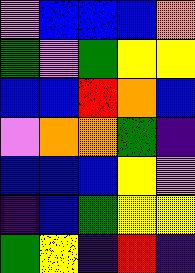[["violet", "blue", "blue", "blue", "orange"], ["green", "violet", "green", "yellow", "yellow"], ["blue", "blue", "red", "orange", "blue"], ["violet", "orange", "orange", "green", "indigo"], ["blue", "blue", "blue", "yellow", "violet"], ["indigo", "blue", "green", "yellow", "yellow"], ["green", "yellow", "indigo", "red", "indigo"]]